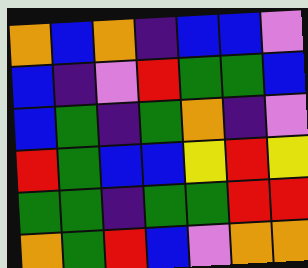[["orange", "blue", "orange", "indigo", "blue", "blue", "violet"], ["blue", "indigo", "violet", "red", "green", "green", "blue"], ["blue", "green", "indigo", "green", "orange", "indigo", "violet"], ["red", "green", "blue", "blue", "yellow", "red", "yellow"], ["green", "green", "indigo", "green", "green", "red", "red"], ["orange", "green", "red", "blue", "violet", "orange", "orange"]]